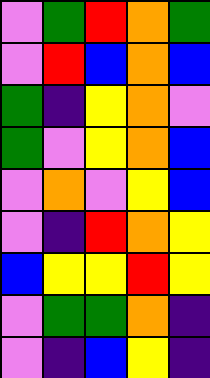[["violet", "green", "red", "orange", "green"], ["violet", "red", "blue", "orange", "blue"], ["green", "indigo", "yellow", "orange", "violet"], ["green", "violet", "yellow", "orange", "blue"], ["violet", "orange", "violet", "yellow", "blue"], ["violet", "indigo", "red", "orange", "yellow"], ["blue", "yellow", "yellow", "red", "yellow"], ["violet", "green", "green", "orange", "indigo"], ["violet", "indigo", "blue", "yellow", "indigo"]]